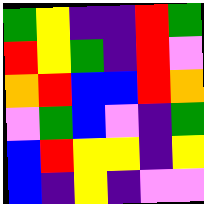[["green", "yellow", "indigo", "indigo", "red", "green"], ["red", "yellow", "green", "indigo", "red", "violet"], ["orange", "red", "blue", "blue", "red", "orange"], ["violet", "green", "blue", "violet", "indigo", "green"], ["blue", "red", "yellow", "yellow", "indigo", "yellow"], ["blue", "indigo", "yellow", "indigo", "violet", "violet"]]